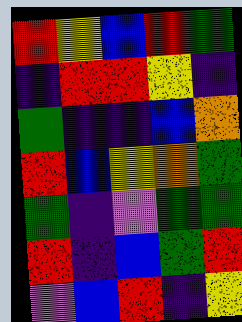[["red", "yellow", "blue", "red", "green"], ["indigo", "red", "red", "yellow", "indigo"], ["green", "indigo", "indigo", "blue", "orange"], ["red", "blue", "yellow", "orange", "green"], ["green", "indigo", "violet", "green", "green"], ["red", "indigo", "blue", "green", "red"], ["violet", "blue", "red", "indigo", "yellow"]]